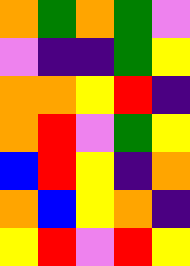[["orange", "green", "orange", "green", "violet"], ["violet", "indigo", "indigo", "green", "yellow"], ["orange", "orange", "yellow", "red", "indigo"], ["orange", "red", "violet", "green", "yellow"], ["blue", "red", "yellow", "indigo", "orange"], ["orange", "blue", "yellow", "orange", "indigo"], ["yellow", "red", "violet", "red", "yellow"]]